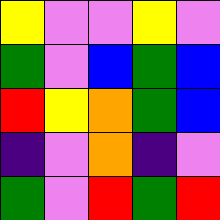[["yellow", "violet", "violet", "yellow", "violet"], ["green", "violet", "blue", "green", "blue"], ["red", "yellow", "orange", "green", "blue"], ["indigo", "violet", "orange", "indigo", "violet"], ["green", "violet", "red", "green", "red"]]